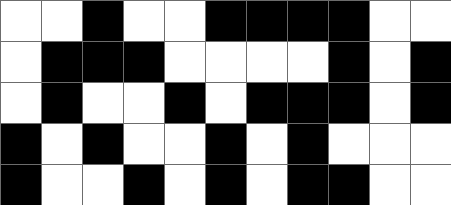[["white", "white", "black", "white", "white", "black", "black", "black", "black", "white", "white"], ["white", "black", "black", "black", "white", "white", "white", "white", "black", "white", "black"], ["white", "black", "white", "white", "black", "white", "black", "black", "black", "white", "black"], ["black", "white", "black", "white", "white", "black", "white", "black", "white", "white", "white"], ["black", "white", "white", "black", "white", "black", "white", "black", "black", "white", "white"]]